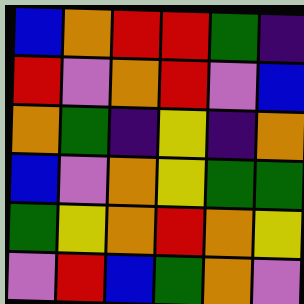[["blue", "orange", "red", "red", "green", "indigo"], ["red", "violet", "orange", "red", "violet", "blue"], ["orange", "green", "indigo", "yellow", "indigo", "orange"], ["blue", "violet", "orange", "yellow", "green", "green"], ["green", "yellow", "orange", "red", "orange", "yellow"], ["violet", "red", "blue", "green", "orange", "violet"]]